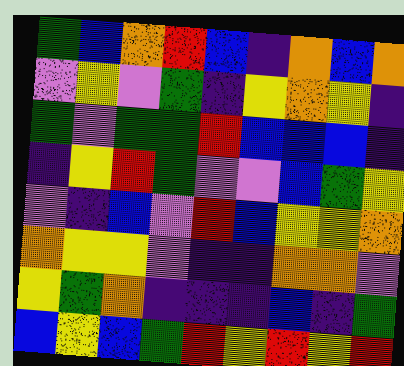[["green", "blue", "orange", "red", "blue", "indigo", "orange", "blue", "orange"], ["violet", "yellow", "violet", "green", "indigo", "yellow", "orange", "yellow", "indigo"], ["green", "violet", "green", "green", "red", "blue", "blue", "blue", "indigo"], ["indigo", "yellow", "red", "green", "violet", "violet", "blue", "green", "yellow"], ["violet", "indigo", "blue", "violet", "red", "blue", "yellow", "yellow", "orange"], ["orange", "yellow", "yellow", "violet", "indigo", "indigo", "orange", "orange", "violet"], ["yellow", "green", "orange", "indigo", "indigo", "indigo", "blue", "indigo", "green"], ["blue", "yellow", "blue", "green", "red", "yellow", "red", "yellow", "red"]]